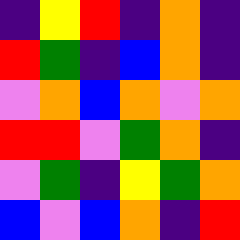[["indigo", "yellow", "red", "indigo", "orange", "indigo"], ["red", "green", "indigo", "blue", "orange", "indigo"], ["violet", "orange", "blue", "orange", "violet", "orange"], ["red", "red", "violet", "green", "orange", "indigo"], ["violet", "green", "indigo", "yellow", "green", "orange"], ["blue", "violet", "blue", "orange", "indigo", "red"]]